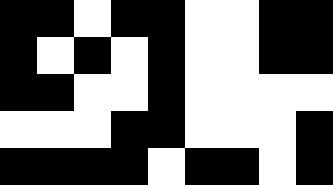[["black", "black", "white", "black", "black", "white", "white", "black", "black"], ["black", "white", "black", "white", "black", "white", "white", "black", "black"], ["black", "black", "white", "white", "black", "white", "white", "white", "white"], ["white", "white", "white", "black", "black", "white", "white", "white", "black"], ["black", "black", "black", "black", "white", "black", "black", "white", "black"]]